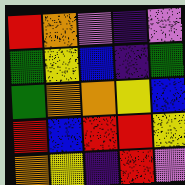[["red", "orange", "violet", "indigo", "violet"], ["green", "yellow", "blue", "indigo", "green"], ["green", "orange", "orange", "yellow", "blue"], ["red", "blue", "red", "red", "yellow"], ["orange", "yellow", "indigo", "red", "violet"]]